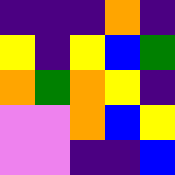[["indigo", "indigo", "indigo", "orange", "indigo"], ["yellow", "indigo", "yellow", "blue", "green"], ["orange", "green", "orange", "yellow", "indigo"], ["violet", "violet", "orange", "blue", "yellow"], ["violet", "violet", "indigo", "indigo", "blue"]]